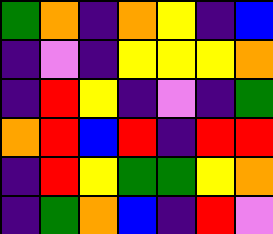[["green", "orange", "indigo", "orange", "yellow", "indigo", "blue"], ["indigo", "violet", "indigo", "yellow", "yellow", "yellow", "orange"], ["indigo", "red", "yellow", "indigo", "violet", "indigo", "green"], ["orange", "red", "blue", "red", "indigo", "red", "red"], ["indigo", "red", "yellow", "green", "green", "yellow", "orange"], ["indigo", "green", "orange", "blue", "indigo", "red", "violet"]]